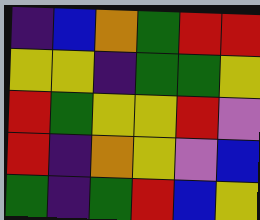[["indigo", "blue", "orange", "green", "red", "red"], ["yellow", "yellow", "indigo", "green", "green", "yellow"], ["red", "green", "yellow", "yellow", "red", "violet"], ["red", "indigo", "orange", "yellow", "violet", "blue"], ["green", "indigo", "green", "red", "blue", "yellow"]]